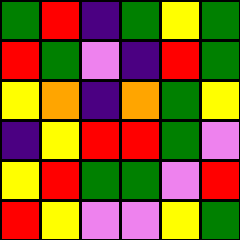[["green", "red", "indigo", "green", "yellow", "green"], ["red", "green", "violet", "indigo", "red", "green"], ["yellow", "orange", "indigo", "orange", "green", "yellow"], ["indigo", "yellow", "red", "red", "green", "violet"], ["yellow", "red", "green", "green", "violet", "red"], ["red", "yellow", "violet", "violet", "yellow", "green"]]